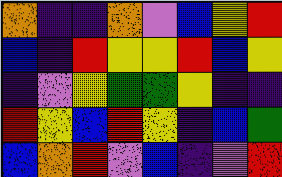[["orange", "indigo", "indigo", "orange", "violet", "blue", "yellow", "red"], ["blue", "indigo", "red", "yellow", "yellow", "red", "blue", "yellow"], ["indigo", "violet", "yellow", "green", "green", "yellow", "indigo", "indigo"], ["red", "yellow", "blue", "red", "yellow", "indigo", "blue", "green"], ["blue", "orange", "red", "violet", "blue", "indigo", "violet", "red"]]